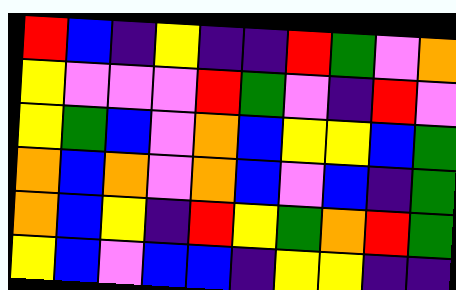[["red", "blue", "indigo", "yellow", "indigo", "indigo", "red", "green", "violet", "orange"], ["yellow", "violet", "violet", "violet", "red", "green", "violet", "indigo", "red", "violet"], ["yellow", "green", "blue", "violet", "orange", "blue", "yellow", "yellow", "blue", "green"], ["orange", "blue", "orange", "violet", "orange", "blue", "violet", "blue", "indigo", "green"], ["orange", "blue", "yellow", "indigo", "red", "yellow", "green", "orange", "red", "green"], ["yellow", "blue", "violet", "blue", "blue", "indigo", "yellow", "yellow", "indigo", "indigo"]]